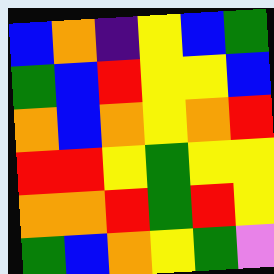[["blue", "orange", "indigo", "yellow", "blue", "green"], ["green", "blue", "red", "yellow", "yellow", "blue"], ["orange", "blue", "orange", "yellow", "orange", "red"], ["red", "red", "yellow", "green", "yellow", "yellow"], ["orange", "orange", "red", "green", "red", "yellow"], ["green", "blue", "orange", "yellow", "green", "violet"]]